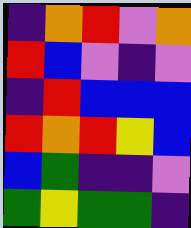[["indigo", "orange", "red", "violet", "orange"], ["red", "blue", "violet", "indigo", "violet"], ["indigo", "red", "blue", "blue", "blue"], ["red", "orange", "red", "yellow", "blue"], ["blue", "green", "indigo", "indigo", "violet"], ["green", "yellow", "green", "green", "indigo"]]